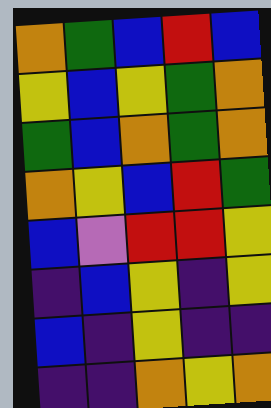[["orange", "green", "blue", "red", "blue"], ["yellow", "blue", "yellow", "green", "orange"], ["green", "blue", "orange", "green", "orange"], ["orange", "yellow", "blue", "red", "green"], ["blue", "violet", "red", "red", "yellow"], ["indigo", "blue", "yellow", "indigo", "yellow"], ["blue", "indigo", "yellow", "indigo", "indigo"], ["indigo", "indigo", "orange", "yellow", "orange"]]